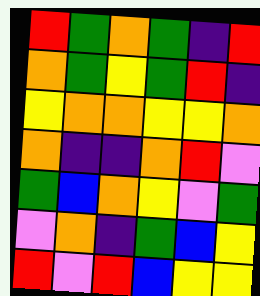[["red", "green", "orange", "green", "indigo", "red"], ["orange", "green", "yellow", "green", "red", "indigo"], ["yellow", "orange", "orange", "yellow", "yellow", "orange"], ["orange", "indigo", "indigo", "orange", "red", "violet"], ["green", "blue", "orange", "yellow", "violet", "green"], ["violet", "orange", "indigo", "green", "blue", "yellow"], ["red", "violet", "red", "blue", "yellow", "yellow"]]